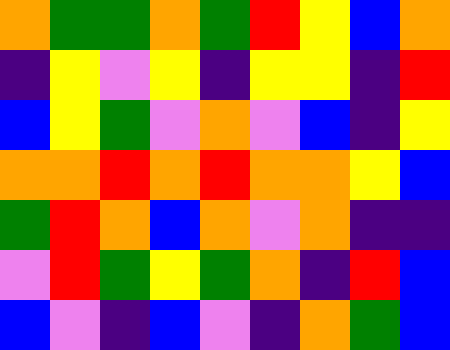[["orange", "green", "green", "orange", "green", "red", "yellow", "blue", "orange"], ["indigo", "yellow", "violet", "yellow", "indigo", "yellow", "yellow", "indigo", "red"], ["blue", "yellow", "green", "violet", "orange", "violet", "blue", "indigo", "yellow"], ["orange", "orange", "red", "orange", "red", "orange", "orange", "yellow", "blue"], ["green", "red", "orange", "blue", "orange", "violet", "orange", "indigo", "indigo"], ["violet", "red", "green", "yellow", "green", "orange", "indigo", "red", "blue"], ["blue", "violet", "indigo", "blue", "violet", "indigo", "orange", "green", "blue"]]